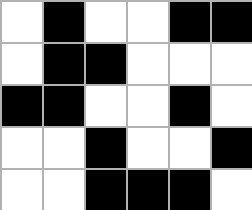[["white", "black", "white", "white", "black", "black"], ["white", "black", "black", "white", "white", "white"], ["black", "black", "white", "white", "black", "white"], ["white", "white", "black", "white", "white", "black"], ["white", "white", "black", "black", "black", "white"]]